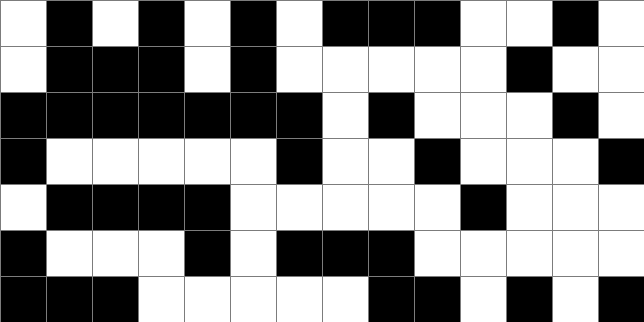[["white", "black", "white", "black", "white", "black", "white", "black", "black", "black", "white", "white", "black", "white"], ["white", "black", "black", "black", "white", "black", "white", "white", "white", "white", "white", "black", "white", "white"], ["black", "black", "black", "black", "black", "black", "black", "white", "black", "white", "white", "white", "black", "white"], ["black", "white", "white", "white", "white", "white", "black", "white", "white", "black", "white", "white", "white", "black"], ["white", "black", "black", "black", "black", "white", "white", "white", "white", "white", "black", "white", "white", "white"], ["black", "white", "white", "white", "black", "white", "black", "black", "black", "white", "white", "white", "white", "white"], ["black", "black", "black", "white", "white", "white", "white", "white", "black", "black", "white", "black", "white", "black"]]